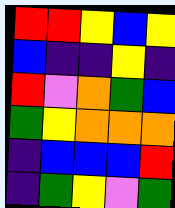[["red", "red", "yellow", "blue", "yellow"], ["blue", "indigo", "indigo", "yellow", "indigo"], ["red", "violet", "orange", "green", "blue"], ["green", "yellow", "orange", "orange", "orange"], ["indigo", "blue", "blue", "blue", "red"], ["indigo", "green", "yellow", "violet", "green"]]